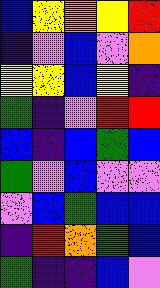[["blue", "yellow", "orange", "yellow", "red"], ["indigo", "violet", "blue", "violet", "orange"], ["yellow", "yellow", "blue", "yellow", "indigo"], ["green", "indigo", "violet", "red", "red"], ["blue", "indigo", "blue", "green", "blue"], ["green", "violet", "blue", "violet", "violet"], ["violet", "blue", "green", "blue", "blue"], ["indigo", "red", "orange", "green", "blue"], ["green", "indigo", "indigo", "blue", "violet"]]